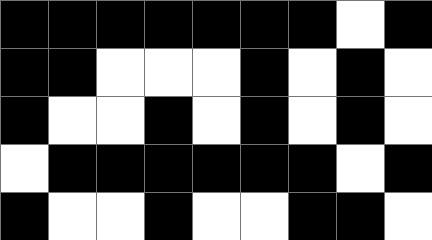[["black", "black", "black", "black", "black", "black", "black", "white", "black"], ["black", "black", "white", "white", "white", "black", "white", "black", "white"], ["black", "white", "white", "black", "white", "black", "white", "black", "white"], ["white", "black", "black", "black", "black", "black", "black", "white", "black"], ["black", "white", "white", "black", "white", "white", "black", "black", "white"]]